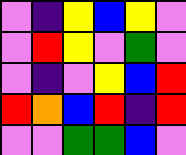[["violet", "indigo", "yellow", "blue", "yellow", "violet"], ["violet", "red", "yellow", "violet", "green", "violet"], ["violet", "indigo", "violet", "yellow", "blue", "red"], ["red", "orange", "blue", "red", "indigo", "red"], ["violet", "violet", "green", "green", "blue", "violet"]]